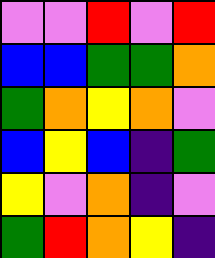[["violet", "violet", "red", "violet", "red"], ["blue", "blue", "green", "green", "orange"], ["green", "orange", "yellow", "orange", "violet"], ["blue", "yellow", "blue", "indigo", "green"], ["yellow", "violet", "orange", "indigo", "violet"], ["green", "red", "orange", "yellow", "indigo"]]